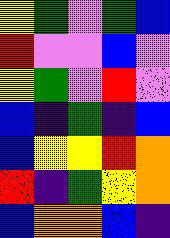[["yellow", "green", "violet", "green", "blue"], ["red", "violet", "violet", "blue", "violet"], ["yellow", "green", "violet", "red", "violet"], ["blue", "indigo", "green", "indigo", "blue"], ["blue", "yellow", "yellow", "red", "orange"], ["red", "indigo", "green", "yellow", "orange"], ["blue", "orange", "orange", "blue", "indigo"]]